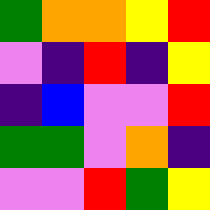[["green", "orange", "orange", "yellow", "red"], ["violet", "indigo", "red", "indigo", "yellow"], ["indigo", "blue", "violet", "violet", "red"], ["green", "green", "violet", "orange", "indigo"], ["violet", "violet", "red", "green", "yellow"]]